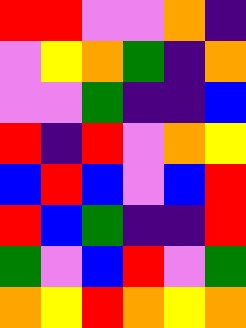[["red", "red", "violet", "violet", "orange", "indigo"], ["violet", "yellow", "orange", "green", "indigo", "orange"], ["violet", "violet", "green", "indigo", "indigo", "blue"], ["red", "indigo", "red", "violet", "orange", "yellow"], ["blue", "red", "blue", "violet", "blue", "red"], ["red", "blue", "green", "indigo", "indigo", "red"], ["green", "violet", "blue", "red", "violet", "green"], ["orange", "yellow", "red", "orange", "yellow", "orange"]]